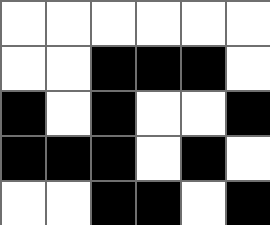[["white", "white", "white", "white", "white", "white"], ["white", "white", "black", "black", "black", "white"], ["black", "white", "black", "white", "white", "black"], ["black", "black", "black", "white", "black", "white"], ["white", "white", "black", "black", "white", "black"]]